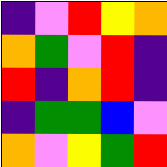[["indigo", "violet", "red", "yellow", "orange"], ["orange", "green", "violet", "red", "indigo"], ["red", "indigo", "orange", "red", "indigo"], ["indigo", "green", "green", "blue", "violet"], ["orange", "violet", "yellow", "green", "red"]]